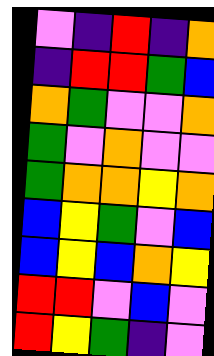[["violet", "indigo", "red", "indigo", "orange"], ["indigo", "red", "red", "green", "blue"], ["orange", "green", "violet", "violet", "orange"], ["green", "violet", "orange", "violet", "violet"], ["green", "orange", "orange", "yellow", "orange"], ["blue", "yellow", "green", "violet", "blue"], ["blue", "yellow", "blue", "orange", "yellow"], ["red", "red", "violet", "blue", "violet"], ["red", "yellow", "green", "indigo", "violet"]]